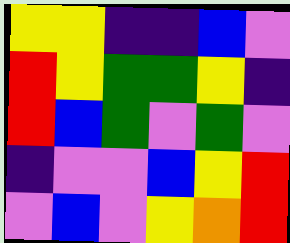[["yellow", "yellow", "indigo", "indigo", "blue", "violet"], ["red", "yellow", "green", "green", "yellow", "indigo"], ["red", "blue", "green", "violet", "green", "violet"], ["indigo", "violet", "violet", "blue", "yellow", "red"], ["violet", "blue", "violet", "yellow", "orange", "red"]]